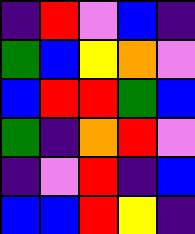[["indigo", "red", "violet", "blue", "indigo"], ["green", "blue", "yellow", "orange", "violet"], ["blue", "red", "red", "green", "blue"], ["green", "indigo", "orange", "red", "violet"], ["indigo", "violet", "red", "indigo", "blue"], ["blue", "blue", "red", "yellow", "indigo"]]